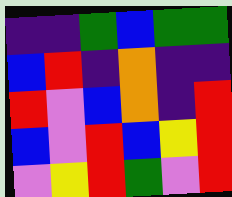[["indigo", "indigo", "green", "blue", "green", "green"], ["blue", "red", "indigo", "orange", "indigo", "indigo"], ["red", "violet", "blue", "orange", "indigo", "red"], ["blue", "violet", "red", "blue", "yellow", "red"], ["violet", "yellow", "red", "green", "violet", "red"]]